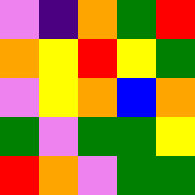[["violet", "indigo", "orange", "green", "red"], ["orange", "yellow", "red", "yellow", "green"], ["violet", "yellow", "orange", "blue", "orange"], ["green", "violet", "green", "green", "yellow"], ["red", "orange", "violet", "green", "green"]]